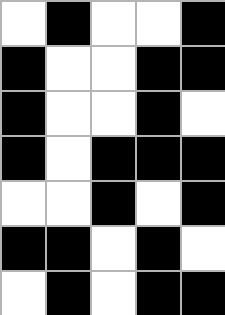[["white", "black", "white", "white", "black"], ["black", "white", "white", "black", "black"], ["black", "white", "white", "black", "white"], ["black", "white", "black", "black", "black"], ["white", "white", "black", "white", "black"], ["black", "black", "white", "black", "white"], ["white", "black", "white", "black", "black"]]